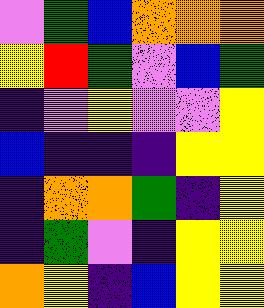[["violet", "green", "blue", "orange", "orange", "orange"], ["yellow", "red", "green", "violet", "blue", "green"], ["indigo", "violet", "yellow", "violet", "violet", "yellow"], ["blue", "indigo", "indigo", "indigo", "yellow", "yellow"], ["indigo", "orange", "orange", "green", "indigo", "yellow"], ["indigo", "green", "violet", "indigo", "yellow", "yellow"], ["orange", "yellow", "indigo", "blue", "yellow", "yellow"]]